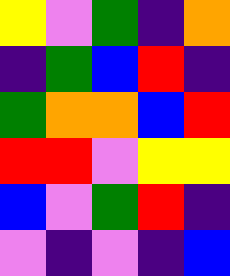[["yellow", "violet", "green", "indigo", "orange"], ["indigo", "green", "blue", "red", "indigo"], ["green", "orange", "orange", "blue", "red"], ["red", "red", "violet", "yellow", "yellow"], ["blue", "violet", "green", "red", "indigo"], ["violet", "indigo", "violet", "indigo", "blue"]]